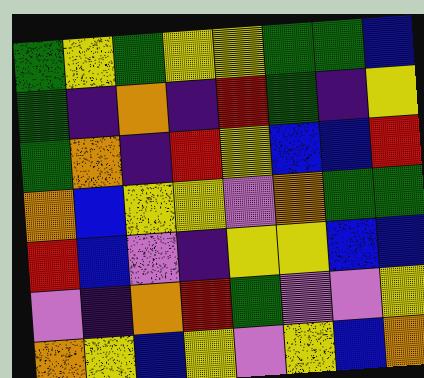[["green", "yellow", "green", "yellow", "yellow", "green", "green", "blue"], ["green", "indigo", "orange", "indigo", "red", "green", "indigo", "yellow"], ["green", "orange", "indigo", "red", "yellow", "blue", "blue", "red"], ["orange", "blue", "yellow", "yellow", "violet", "orange", "green", "green"], ["red", "blue", "violet", "indigo", "yellow", "yellow", "blue", "blue"], ["violet", "indigo", "orange", "red", "green", "violet", "violet", "yellow"], ["orange", "yellow", "blue", "yellow", "violet", "yellow", "blue", "orange"]]